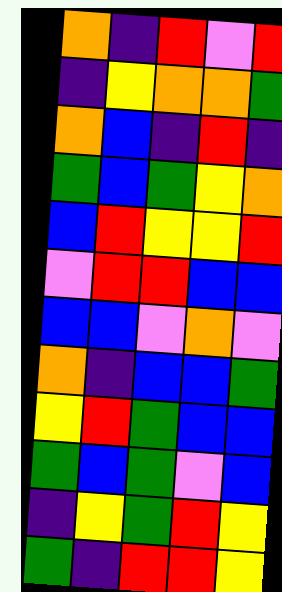[["orange", "indigo", "red", "violet", "red"], ["indigo", "yellow", "orange", "orange", "green"], ["orange", "blue", "indigo", "red", "indigo"], ["green", "blue", "green", "yellow", "orange"], ["blue", "red", "yellow", "yellow", "red"], ["violet", "red", "red", "blue", "blue"], ["blue", "blue", "violet", "orange", "violet"], ["orange", "indigo", "blue", "blue", "green"], ["yellow", "red", "green", "blue", "blue"], ["green", "blue", "green", "violet", "blue"], ["indigo", "yellow", "green", "red", "yellow"], ["green", "indigo", "red", "red", "yellow"]]